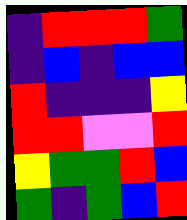[["indigo", "red", "red", "red", "green"], ["indigo", "blue", "indigo", "blue", "blue"], ["red", "indigo", "indigo", "indigo", "yellow"], ["red", "red", "violet", "violet", "red"], ["yellow", "green", "green", "red", "blue"], ["green", "indigo", "green", "blue", "red"]]